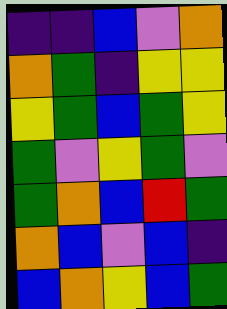[["indigo", "indigo", "blue", "violet", "orange"], ["orange", "green", "indigo", "yellow", "yellow"], ["yellow", "green", "blue", "green", "yellow"], ["green", "violet", "yellow", "green", "violet"], ["green", "orange", "blue", "red", "green"], ["orange", "blue", "violet", "blue", "indigo"], ["blue", "orange", "yellow", "blue", "green"]]